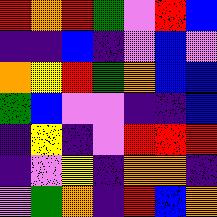[["red", "orange", "red", "green", "violet", "red", "blue"], ["indigo", "indigo", "blue", "indigo", "violet", "blue", "violet"], ["orange", "yellow", "red", "green", "orange", "blue", "blue"], ["green", "blue", "violet", "violet", "indigo", "indigo", "blue"], ["indigo", "yellow", "indigo", "violet", "red", "red", "red"], ["indigo", "violet", "yellow", "indigo", "orange", "orange", "indigo"], ["violet", "green", "orange", "indigo", "red", "blue", "orange"]]